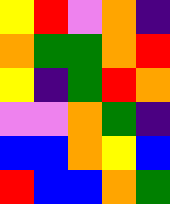[["yellow", "red", "violet", "orange", "indigo"], ["orange", "green", "green", "orange", "red"], ["yellow", "indigo", "green", "red", "orange"], ["violet", "violet", "orange", "green", "indigo"], ["blue", "blue", "orange", "yellow", "blue"], ["red", "blue", "blue", "orange", "green"]]